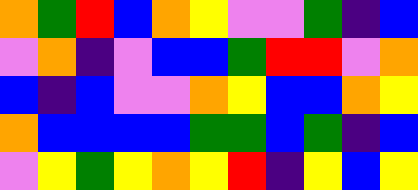[["orange", "green", "red", "blue", "orange", "yellow", "violet", "violet", "green", "indigo", "blue"], ["violet", "orange", "indigo", "violet", "blue", "blue", "green", "red", "red", "violet", "orange"], ["blue", "indigo", "blue", "violet", "violet", "orange", "yellow", "blue", "blue", "orange", "yellow"], ["orange", "blue", "blue", "blue", "blue", "green", "green", "blue", "green", "indigo", "blue"], ["violet", "yellow", "green", "yellow", "orange", "yellow", "red", "indigo", "yellow", "blue", "yellow"]]